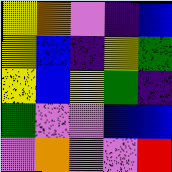[["yellow", "orange", "violet", "indigo", "blue"], ["yellow", "blue", "indigo", "yellow", "green"], ["yellow", "blue", "yellow", "green", "indigo"], ["green", "violet", "violet", "blue", "blue"], ["violet", "orange", "violet", "violet", "red"]]